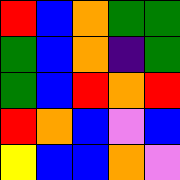[["red", "blue", "orange", "green", "green"], ["green", "blue", "orange", "indigo", "green"], ["green", "blue", "red", "orange", "red"], ["red", "orange", "blue", "violet", "blue"], ["yellow", "blue", "blue", "orange", "violet"]]